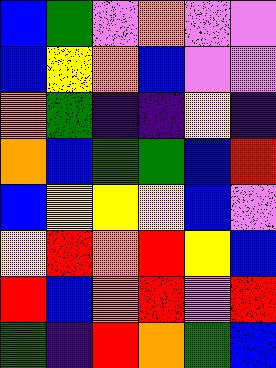[["blue", "green", "violet", "orange", "violet", "violet"], ["blue", "yellow", "orange", "blue", "violet", "violet"], ["orange", "green", "indigo", "indigo", "yellow", "indigo"], ["orange", "blue", "green", "green", "blue", "red"], ["blue", "yellow", "yellow", "yellow", "blue", "violet"], ["yellow", "red", "orange", "red", "yellow", "blue"], ["red", "blue", "orange", "red", "violet", "red"], ["green", "indigo", "red", "orange", "green", "blue"]]